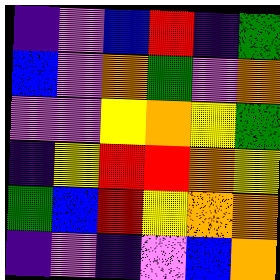[["indigo", "violet", "blue", "red", "indigo", "green"], ["blue", "violet", "orange", "green", "violet", "orange"], ["violet", "violet", "yellow", "orange", "yellow", "green"], ["indigo", "yellow", "red", "red", "orange", "yellow"], ["green", "blue", "red", "yellow", "orange", "orange"], ["indigo", "violet", "indigo", "violet", "blue", "orange"]]